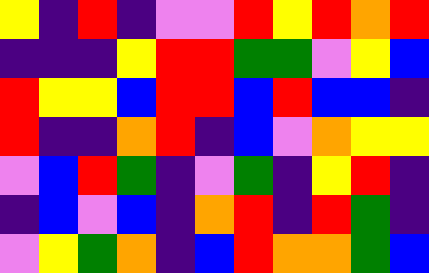[["yellow", "indigo", "red", "indigo", "violet", "violet", "red", "yellow", "red", "orange", "red"], ["indigo", "indigo", "indigo", "yellow", "red", "red", "green", "green", "violet", "yellow", "blue"], ["red", "yellow", "yellow", "blue", "red", "red", "blue", "red", "blue", "blue", "indigo"], ["red", "indigo", "indigo", "orange", "red", "indigo", "blue", "violet", "orange", "yellow", "yellow"], ["violet", "blue", "red", "green", "indigo", "violet", "green", "indigo", "yellow", "red", "indigo"], ["indigo", "blue", "violet", "blue", "indigo", "orange", "red", "indigo", "red", "green", "indigo"], ["violet", "yellow", "green", "orange", "indigo", "blue", "red", "orange", "orange", "green", "blue"]]